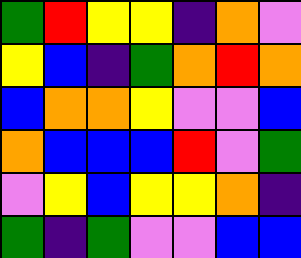[["green", "red", "yellow", "yellow", "indigo", "orange", "violet"], ["yellow", "blue", "indigo", "green", "orange", "red", "orange"], ["blue", "orange", "orange", "yellow", "violet", "violet", "blue"], ["orange", "blue", "blue", "blue", "red", "violet", "green"], ["violet", "yellow", "blue", "yellow", "yellow", "orange", "indigo"], ["green", "indigo", "green", "violet", "violet", "blue", "blue"]]